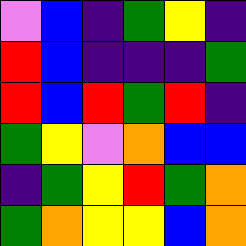[["violet", "blue", "indigo", "green", "yellow", "indigo"], ["red", "blue", "indigo", "indigo", "indigo", "green"], ["red", "blue", "red", "green", "red", "indigo"], ["green", "yellow", "violet", "orange", "blue", "blue"], ["indigo", "green", "yellow", "red", "green", "orange"], ["green", "orange", "yellow", "yellow", "blue", "orange"]]